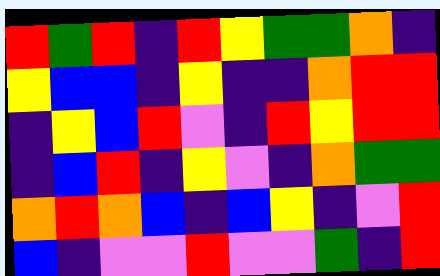[["red", "green", "red", "indigo", "red", "yellow", "green", "green", "orange", "indigo"], ["yellow", "blue", "blue", "indigo", "yellow", "indigo", "indigo", "orange", "red", "red"], ["indigo", "yellow", "blue", "red", "violet", "indigo", "red", "yellow", "red", "red"], ["indigo", "blue", "red", "indigo", "yellow", "violet", "indigo", "orange", "green", "green"], ["orange", "red", "orange", "blue", "indigo", "blue", "yellow", "indigo", "violet", "red"], ["blue", "indigo", "violet", "violet", "red", "violet", "violet", "green", "indigo", "red"]]